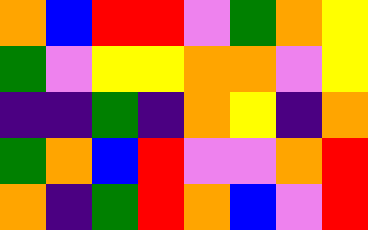[["orange", "blue", "red", "red", "violet", "green", "orange", "yellow"], ["green", "violet", "yellow", "yellow", "orange", "orange", "violet", "yellow"], ["indigo", "indigo", "green", "indigo", "orange", "yellow", "indigo", "orange"], ["green", "orange", "blue", "red", "violet", "violet", "orange", "red"], ["orange", "indigo", "green", "red", "orange", "blue", "violet", "red"]]